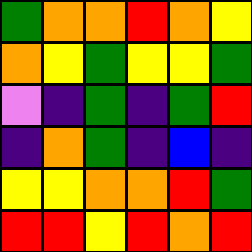[["green", "orange", "orange", "red", "orange", "yellow"], ["orange", "yellow", "green", "yellow", "yellow", "green"], ["violet", "indigo", "green", "indigo", "green", "red"], ["indigo", "orange", "green", "indigo", "blue", "indigo"], ["yellow", "yellow", "orange", "orange", "red", "green"], ["red", "red", "yellow", "red", "orange", "red"]]